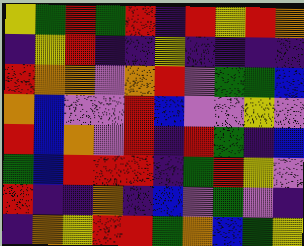[["yellow", "green", "red", "green", "red", "indigo", "red", "yellow", "red", "orange"], ["indigo", "yellow", "red", "indigo", "indigo", "yellow", "indigo", "indigo", "indigo", "indigo"], ["red", "orange", "orange", "violet", "orange", "red", "violet", "green", "green", "blue"], ["orange", "blue", "violet", "violet", "red", "blue", "violet", "violet", "yellow", "violet"], ["red", "blue", "orange", "violet", "red", "indigo", "red", "green", "indigo", "blue"], ["green", "blue", "red", "red", "red", "indigo", "green", "red", "yellow", "violet"], ["red", "indigo", "indigo", "orange", "indigo", "blue", "violet", "green", "violet", "indigo"], ["indigo", "orange", "yellow", "red", "red", "green", "orange", "blue", "green", "yellow"]]